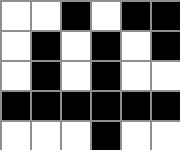[["white", "white", "black", "white", "black", "black"], ["white", "black", "white", "black", "white", "black"], ["white", "black", "white", "black", "white", "white"], ["black", "black", "black", "black", "black", "black"], ["white", "white", "white", "black", "white", "white"]]